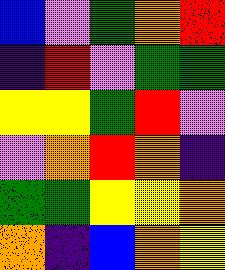[["blue", "violet", "green", "orange", "red"], ["indigo", "red", "violet", "green", "green"], ["yellow", "yellow", "green", "red", "violet"], ["violet", "orange", "red", "orange", "indigo"], ["green", "green", "yellow", "yellow", "orange"], ["orange", "indigo", "blue", "orange", "yellow"]]